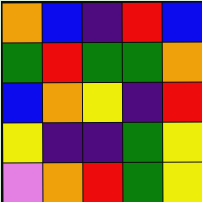[["orange", "blue", "indigo", "red", "blue"], ["green", "red", "green", "green", "orange"], ["blue", "orange", "yellow", "indigo", "red"], ["yellow", "indigo", "indigo", "green", "yellow"], ["violet", "orange", "red", "green", "yellow"]]